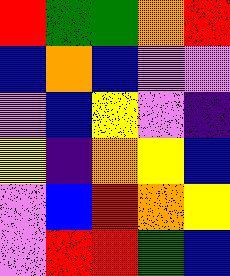[["red", "green", "green", "orange", "red"], ["blue", "orange", "blue", "violet", "violet"], ["violet", "blue", "yellow", "violet", "indigo"], ["yellow", "indigo", "orange", "yellow", "blue"], ["violet", "blue", "red", "orange", "yellow"], ["violet", "red", "red", "green", "blue"]]